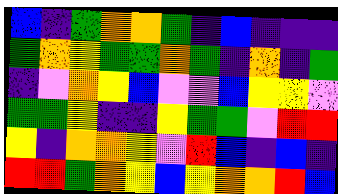[["blue", "indigo", "green", "orange", "orange", "green", "indigo", "blue", "indigo", "indigo", "indigo"], ["green", "orange", "yellow", "green", "green", "orange", "green", "indigo", "orange", "indigo", "green"], ["indigo", "violet", "orange", "yellow", "blue", "violet", "violet", "blue", "yellow", "yellow", "violet"], ["green", "green", "yellow", "indigo", "indigo", "yellow", "green", "green", "violet", "red", "red"], ["yellow", "indigo", "orange", "orange", "yellow", "violet", "red", "blue", "indigo", "blue", "indigo"], ["red", "red", "green", "orange", "yellow", "blue", "yellow", "orange", "orange", "red", "blue"]]